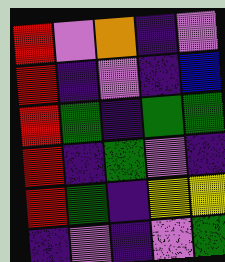[["red", "violet", "orange", "indigo", "violet"], ["red", "indigo", "violet", "indigo", "blue"], ["red", "green", "indigo", "green", "green"], ["red", "indigo", "green", "violet", "indigo"], ["red", "green", "indigo", "yellow", "yellow"], ["indigo", "violet", "indigo", "violet", "green"]]